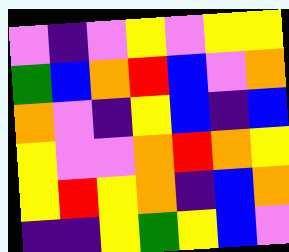[["violet", "indigo", "violet", "yellow", "violet", "yellow", "yellow"], ["green", "blue", "orange", "red", "blue", "violet", "orange"], ["orange", "violet", "indigo", "yellow", "blue", "indigo", "blue"], ["yellow", "violet", "violet", "orange", "red", "orange", "yellow"], ["yellow", "red", "yellow", "orange", "indigo", "blue", "orange"], ["indigo", "indigo", "yellow", "green", "yellow", "blue", "violet"]]